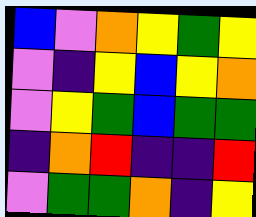[["blue", "violet", "orange", "yellow", "green", "yellow"], ["violet", "indigo", "yellow", "blue", "yellow", "orange"], ["violet", "yellow", "green", "blue", "green", "green"], ["indigo", "orange", "red", "indigo", "indigo", "red"], ["violet", "green", "green", "orange", "indigo", "yellow"]]